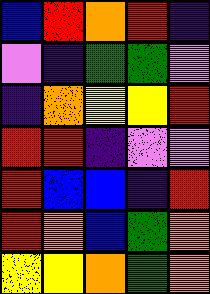[["blue", "red", "orange", "red", "indigo"], ["violet", "indigo", "green", "green", "violet"], ["indigo", "orange", "yellow", "yellow", "red"], ["red", "red", "indigo", "violet", "violet"], ["red", "blue", "blue", "indigo", "red"], ["red", "orange", "blue", "green", "orange"], ["yellow", "yellow", "orange", "green", "orange"]]